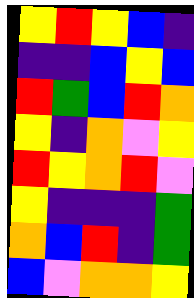[["yellow", "red", "yellow", "blue", "indigo"], ["indigo", "indigo", "blue", "yellow", "blue"], ["red", "green", "blue", "red", "orange"], ["yellow", "indigo", "orange", "violet", "yellow"], ["red", "yellow", "orange", "red", "violet"], ["yellow", "indigo", "indigo", "indigo", "green"], ["orange", "blue", "red", "indigo", "green"], ["blue", "violet", "orange", "orange", "yellow"]]